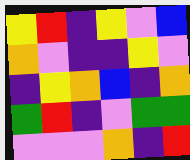[["yellow", "red", "indigo", "yellow", "violet", "blue"], ["orange", "violet", "indigo", "indigo", "yellow", "violet"], ["indigo", "yellow", "orange", "blue", "indigo", "orange"], ["green", "red", "indigo", "violet", "green", "green"], ["violet", "violet", "violet", "orange", "indigo", "red"]]